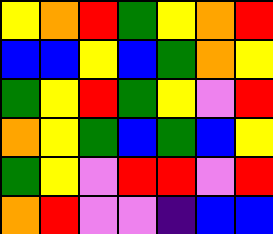[["yellow", "orange", "red", "green", "yellow", "orange", "red"], ["blue", "blue", "yellow", "blue", "green", "orange", "yellow"], ["green", "yellow", "red", "green", "yellow", "violet", "red"], ["orange", "yellow", "green", "blue", "green", "blue", "yellow"], ["green", "yellow", "violet", "red", "red", "violet", "red"], ["orange", "red", "violet", "violet", "indigo", "blue", "blue"]]